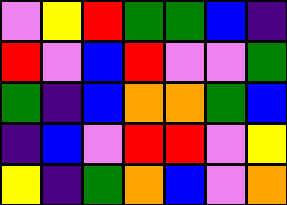[["violet", "yellow", "red", "green", "green", "blue", "indigo"], ["red", "violet", "blue", "red", "violet", "violet", "green"], ["green", "indigo", "blue", "orange", "orange", "green", "blue"], ["indigo", "blue", "violet", "red", "red", "violet", "yellow"], ["yellow", "indigo", "green", "orange", "blue", "violet", "orange"]]